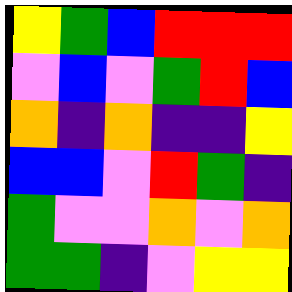[["yellow", "green", "blue", "red", "red", "red"], ["violet", "blue", "violet", "green", "red", "blue"], ["orange", "indigo", "orange", "indigo", "indigo", "yellow"], ["blue", "blue", "violet", "red", "green", "indigo"], ["green", "violet", "violet", "orange", "violet", "orange"], ["green", "green", "indigo", "violet", "yellow", "yellow"]]